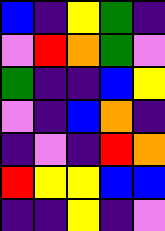[["blue", "indigo", "yellow", "green", "indigo"], ["violet", "red", "orange", "green", "violet"], ["green", "indigo", "indigo", "blue", "yellow"], ["violet", "indigo", "blue", "orange", "indigo"], ["indigo", "violet", "indigo", "red", "orange"], ["red", "yellow", "yellow", "blue", "blue"], ["indigo", "indigo", "yellow", "indigo", "violet"]]